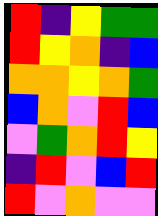[["red", "indigo", "yellow", "green", "green"], ["red", "yellow", "orange", "indigo", "blue"], ["orange", "orange", "yellow", "orange", "green"], ["blue", "orange", "violet", "red", "blue"], ["violet", "green", "orange", "red", "yellow"], ["indigo", "red", "violet", "blue", "red"], ["red", "violet", "orange", "violet", "violet"]]